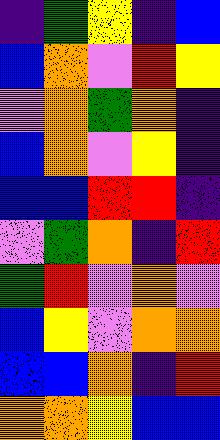[["indigo", "green", "yellow", "indigo", "blue"], ["blue", "orange", "violet", "red", "yellow"], ["violet", "orange", "green", "orange", "indigo"], ["blue", "orange", "violet", "yellow", "indigo"], ["blue", "blue", "red", "red", "indigo"], ["violet", "green", "orange", "indigo", "red"], ["green", "red", "violet", "orange", "violet"], ["blue", "yellow", "violet", "orange", "orange"], ["blue", "blue", "orange", "indigo", "red"], ["orange", "orange", "yellow", "blue", "blue"]]